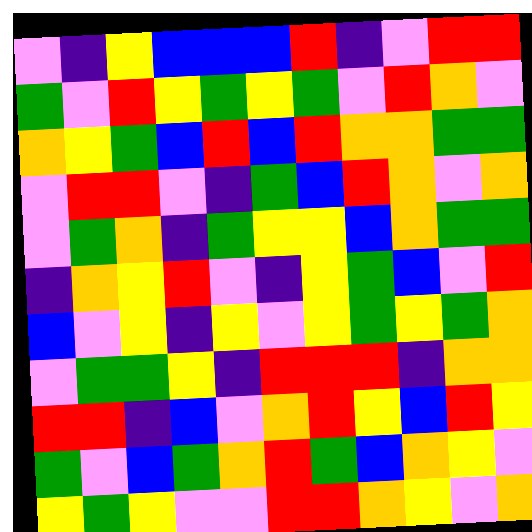[["violet", "indigo", "yellow", "blue", "blue", "blue", "red", "indigo", "violet", "red", "red"], ["green", "violet", "red", "yellow", "green", "yellow", "green", "violet", "red", "orange", "violet"], ["orange", "yellow", "green", "blue", "red", "blue", "red", "orange", "orange", "green", "green"], ["violet", "red", "red", "violet", "indigo", "green", "blue", "red", "orange", "violet", "orange"], ["violet", "green", "orange", "indigo", "green", "yellow", "yellow", "blue", "orange", "green", "green"], ["indigo", "orange", "yellow", "red", "violet", "indigo", "yellow", "green", "blue", "violet", "red"], ["blue", "violet", "yellow", "indigo", "yellow", "violet", "yellow", "green", "yellow", "green", "orange"], ["violet", "green", "green", "yellow", "indigo", "red", "red", "red", "indigo", "orange", "orange"], ["red", "red", "indigo", "blue", "violet", "orange", "red", "yellow", "blue", "red", "yellow"], ["green", "violet", "blue", "green", "orange", "red", "green", "blue", "orange", "yellow", "violet"], ["yellow", "green", "yellow", "violet", "violet", "red", "red", "orange", "yellow", "violet", "orange"]]